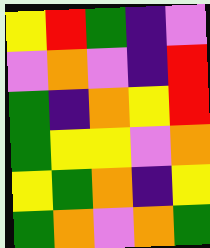[["yellow", "red", "green", "indigo", "violet"], ["violet", "orange", "violet", "indigo", "red"], ["green", "indigo", "orange", "yellow", "red"], ["green", "yellow", "yellow", "violet", "orange"], ["yellow", "green", "orange", "indigo", "yellow"], ["green", "orange", "violet", "orange", "green"]]